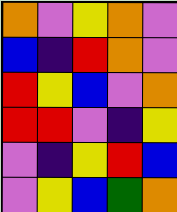[["orange", "violet", "yellow", "orange", "violet"], ["blue", "indigo", "red", "orange", "violet"], ["red", "yellow", "blue", "violet", "orange"], ["red", "red", "violet", "indigo", "yellow"], ["violet", "indigo", "yellow", "red", "blue"], ["violet", "yellow", "blue", "green", "orange"]]